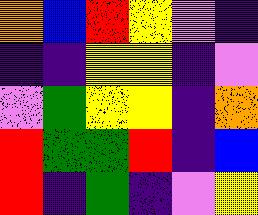[["orange", "blue", "red", "yellow", "violet", "indigo"], ["indigo", "indigo", "yellow", "yellow", "indigo", "violet"], ["violet", "green", "yellow", "yellow", "indigo", "orange"], ["red", "green", "green", "red", "indigo", "blue"], ["red", "indigo", "green", "indigo", "violet", "yellow"]]